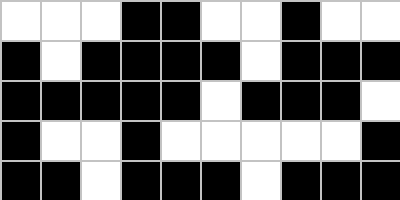[["white", "white", "white", "black", "black", "white", "white", "black", "white", "white"], ["black", "white", "black", "black", "black", "black", "white", "black", "black", "black"], ["black", "black", "black", "black", "black", "white", "black", "black", "black", "white"], ["black", "white", "white", "black", "white", "white", "white", "white", "white", "black"], ["black", "black", "white", "black", "black", "black", "white", "black", "black", "black"]]